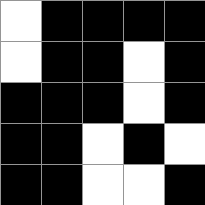[["white", "black", "black", "black", "black"], ["white", "black", "black", "white", "black"], ["black", "black", "black", "white", "black"], ["black", "black", "white", "black", "white"], ["black", "black", "white", "white", "black"]]